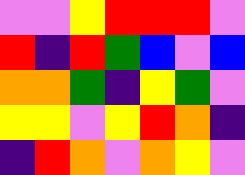[["violet", "violet", "yellow", "red", "red", "red", "violet"], ["red", "indigo", "red", "green", "blue", "violet", "blue"], ["orange", "orange", "green", "indigo", "yellow", "green", "violet"], ["yellow", "yellow", "violet", "yellow", "red", "orange", "indigo"], ["indigo", "red", "orange", "violet", "orange", "yellow", "violet"]]